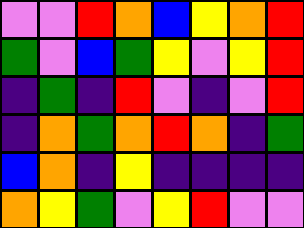[["violet", "violet", "red", "orange", "blue", "yellow", "orange", "red"], ["green", "violet", "blue", "green", "yellow", "violet", "yellow", "red"], ["indigo", "green", "indigo", "red", "violet", "indigo", "violet", "red"], ["indigo", "orange", "green", "orange", "red", "orange", "indigo", "green"], ["blue", "orange", "indigo", "yellow", "indigo", "indigo", "indigo", "indigo"], ["orange", "yellow", "green", "violet", "yellow", "red", "violet", "violet"]]